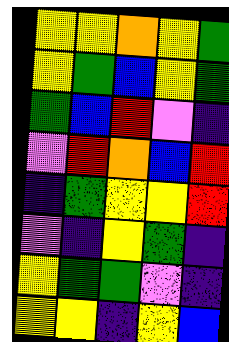[["yellow", "yellow", "orange", "yellow", "green"], ["yellow", "green", "blue", "yellow", "green"], ["green", "blue", "red", "violet", "indigo"], ["violet", "red", "orange", "blue", "red"], ["indigo", "green", "yellow", "yellow", "red"], ["violet", "indigo", "yellow", "green", "indigo"], ["yellow", "green", "green", "violet", "indigo"], ["yellow", "yellow", "indigo", "yellow", "blue"]]